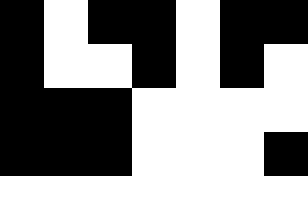[["black", "white", "black", "black", "white", "black", "black"], ["black", "white", "white", "black", "white", "black", "white"], ["black", "black", "black", "white", "white", "white", "white"], ["black", "black", "black", "white", "white", "white", "black"], ["white", "white", "white", "white", "white", "white", "white"]]